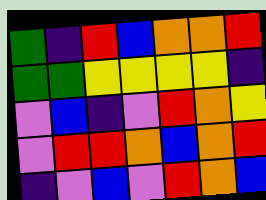[["green", "indigo", "red", "blue", "orange", "orange", "red"], ["green", "green", "yellow", "yellow", "yellow", "yellow", "indigo"], ["violet", "blue", "indigo", "violet", "red", "orange", "yellow"], ["violet", "red", "red", "orange", "blue", "orange", "red"], ["indigo", "violet", "blue", "violet", "red", "orange", "blue"]]